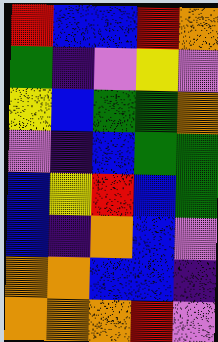[["red", "blue", "blue", "red", "orange"], ["green", "indigo", "violet", "yellow", "violet"], ["yellow", "blue", "green", "green", "orange"], ["violet", "indigo", "blue", "green", "green"], ["blue", "yellow", "red", "blue", "green"], ["blue", "indigo", "orange", "blue", "violet"], ["orange", "orange", "blue", "blue", "indigo"], ["orange", "orange", "orange", "red", "violet"]]